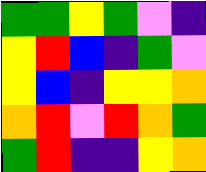[["green", "green", "yellow", "green", "violet", "indigo"], ["yellow", "red", "blue", "indigo", "green", "violet"], ["yellow", "blue", "indigo", "yellow", "yellow", "orange"], ["orange", "red", "violet", "red", "orange", "green"], ["green", "red", "indigo", "indigo", "yellow", "orange"]]